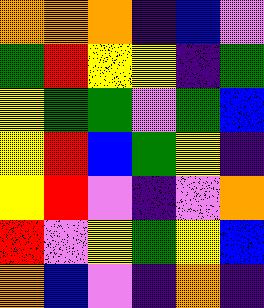[["orange", "orange", "orange", "indigo", "blue", "violet"], ["green", "red", "yellow", "yellow", "indigo", "green"], ["yellow", "green", "green", "violet", "green", "blue"], ["yellow", "red", "blue", "green", "yellow", "indigo"], ["yellow", "red", "violet", "indigo", "violet", "orange"], ["red", "violet", "yellow", "green", "yellow", "blue"], ["orange", "blue", "violet", "indigo", "orange", "indigo"]]